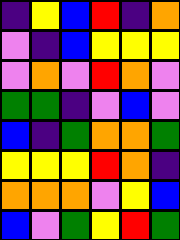[["indigo", "yellow", "blue", "red", "indigo", "orange"], ["violet", "indigo", "blue", "yellow", "yellow", "yellow"], ["violet", "orange", "violet", "red", "orange", "violet"], ["green", "green", "indigo", "violet", "blue", "violet"], ["blue", "indigo", "green", "orange", "orange", "green"], ["yellow", "yellow", "yellow", "red", "orange", "indigo"], ["orange", "orange", "orange", "violet", "yellow", "blue"], ["blue", "violet", "green", "yellow", "red", "green"]]